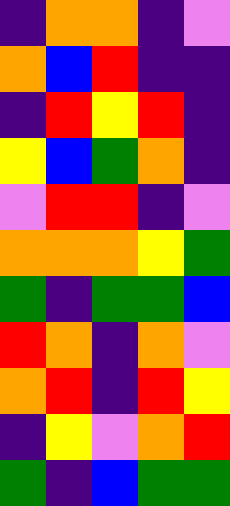[["indigo", "orange", "orange", "indigo", "violet"], ["orange", "blue", "red", "indigo", "indigo"], ["indigo", "red", "yellow", "red", "indigo"], ["yellow", "blue", "green", "orange", "indigo"], ["violet", "red", "red", "indigo", "violet"], ["orange", "orange", "orange", "yellow", "green"], ["green", "indigo", "green", "green", "blue"], ["red", "orange", "indigo", "orange", "violet"], ["orange", "red", "indigo", "red", "yellow"], ["indigo", "yellow", "violet", "orange", "red"], ["green", "indigo", "blue", "green", "green"]]